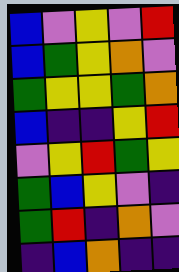[["blue", "violet", "yellow", "violet", "red"], ["blue", "green", "yellow", "orange", "violet"], ["green", "yellow", "yellow", "green", "orange"], ["blue", "indigo", "indigo", "yellow", "red"], ["violet", "yellow", "red", "green", "yellow"], ["green", "blue", "yellow", "violet", "indigo"], ["green", "red", "indigo", "orange", "violet"], ["indigo", "blue", "orange", "indigo", "indigo"]]